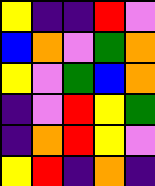[["yellow", "indigo", "indigo", "red", "violet"], ["blue", "orange", "violet", "green", "orange"], ["yellow", "violet", "green", "blue", "orange"], ["indigo", "violet", "red", "yellow", "green"], ["indigo", "orange", "red", "yellow", "violet"], ["yellow", "red", "indigo", "orange", "indigo"]]